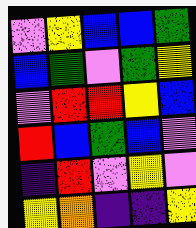[["violet", "yellow", "blue", "blue", "green"], ["blue", "green", "violet", "green", "yellow"], ["violet", "red", "red", "yellow", "blue"], ["red", "blue", "green", "blue", "violet"], ["indigo", "red", "violet", "yellow", "violet"], ["yellow", "orange", "indigo", "indigo", "yellow"]]